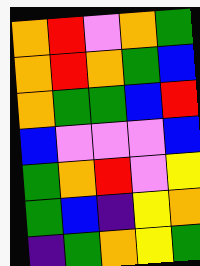[["orange", "red", "violet", "orange", "green"], ["orange", "red", "orange", "green", "blue"], ["orange", "green", "green", "blue", "red"], ["blue", "violet", "violet", "violet", "blue"], ["green", "orange", "red", "violet", "yellow"], ["green", "blue", "indigo", "yellow", "orange"], ["indigo", "green", "orange", "yellow", "green"]]